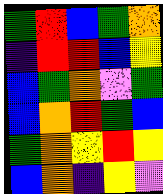[["green", "red", "blue", "green", "orange"], ["indigo", "red", "red", "blue", "yellow"], ["blue", "green", "orange", "violet", "green"], ["blue", "orange", "red", "green", "blue"], ["green", "orange", "yellow", "red", "yellow"], ["blue", "orange", "indigo", "yellow", "violet"]]